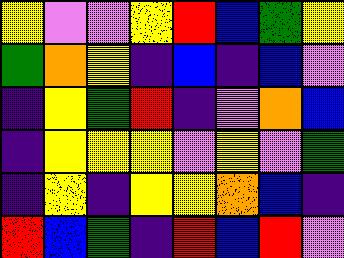[["yellow", "violet", "violet", "yellow", "red", "blue", "green", "yellow"], ["green", "orange", "yellow", "indigo", "blue", "indigo", "blue", "violet"], ["indigo", "yellow", "green", "red", "indigo", "violet", "orange", "blue"], ["indigo", "yellow", "yellow", "yellow", "violet", "yellow", "violet", "green"], ["indigo", "yellow", "indigo", "yellow", "yellow", "orange", "blue", "indigo"], ["red", "blue", "green", "indigo", "red", "blue", "red", "violet"]]